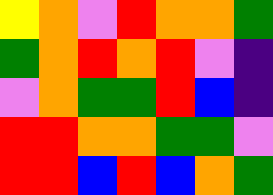[["yellow", "orange", "violet", "red", "orange", "orange", "green"], ["green", "orange", "red", "orange", "red", "violet", "indigo"], ["violet", "orange", "green", "green", "red", "blue", "indigo"], ["red", "red", "orange", "orange", "green", "green", "violet"], ["red", "red", "blue", "red", "blue", "orange", "green"]]